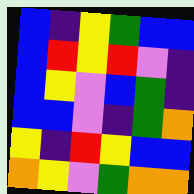[["blue", "indigo", "yellow", "green", "blue", "blue"], ["blue", "red", "yellow", "red", "violet", "indigo"], ["blue", "yellow", "violet", "blue", "green", "indigo"], ["blue", "blue", "violet", "indigo", "green", "orange"], ["yellow", "indigo", "red", "yellow", "blue", "blue"], ["orange", "yellow", "violet", "green", "orange", "orange"]]